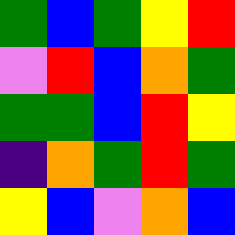[["green", "blue", "green", "yellow", "red"], ["violet", "red", "blue", "orange", "green"], ["green", "green", "blue", "red", "yellow"], ["indigo", "orange", "green", "red", "green"], ["yellow", "blue", "violet", "orange", "blue"]]